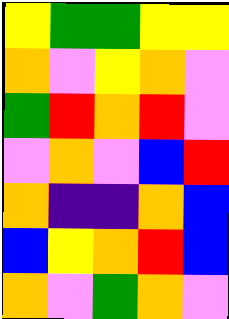[["yellow", "green", "green", "yellow", "yellow"], ["orange", "violet", "yellow", "orange", "violet"], ["green", "red", "orange", "red", "violet"], ["violet", "orange", "violet", "blue", "red"], ["orange", "indigo", "indigo", "orange", "blue"], ["blue", "yellow", "orange", "red", "blue"], ["orange", "violet", "green", "orange", "violet"]]